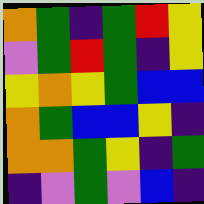[["orange", "green", "indigo", "green", "red", "yellow"], ["violet", "green", "red", "green", "indigo", "yellow"], ["yellow", "orange", "yellow", "green", "blue", "blue"], ["orange", "green", "blue", "blue", "yellow", "indigo"], ["orange", "orange", "green", "yellow", "indigo", "green"], ["indigo", "violet", "green", "violet", "blue", "indigo"]]